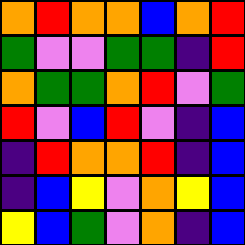[["orange", "red", "orange", "orange", "blue", "orange", "red"], ["green", "violet", "violet", "green", "green", "indigo", "red"], ["orange", "green", "green", "orange", "red", "violet", "green"], ["red", "violet", "blue", "red", "violet", "indigo", "blue"], ["indigo", "red", "orange", "orange", "red", "indigo", "blue"], ["indigo", "blue", "yellow", "violet", "orange", "yellow", "blue"], ["yellow", "blue", "green", "violet", "orange", "indigo", "blue"]]